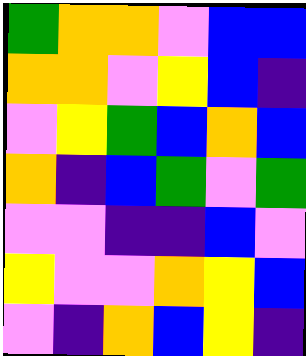[["green", "orange", "orange", "violet", "blue", "blue"], ["orange", "orange", "violet", "yellow", "blue", "indigo"], ["violet", "yellow", "green", "blue", "orange", "blue"], ["orange", "indigo", "blue", "green", "violet", "green"], ["violet", "violet", "indigo", "indigo", "blue", "violet"], ["yellow", "violet", "violet", "orange", "yellow", "blue"], ["violet", "indigo", "orange", "blue", "yellow", "indigo"]]